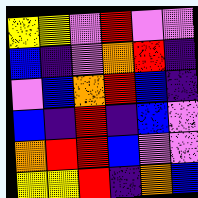[["yellow", "yellow", "violet", "red", "violet", "violet"], ["blue", "indigo", "violet", "orange", "red", "indigo"], ["violet", "blue", "orange", "red", "blue", "indigo"], ["blue", "indigo", "red", "indigo", "blue", "violet"], ["orange", "red", "red", "blue", "violet", "violet"], ["yellow", "yellow", "red", "indigo", "orange", "blue"]]